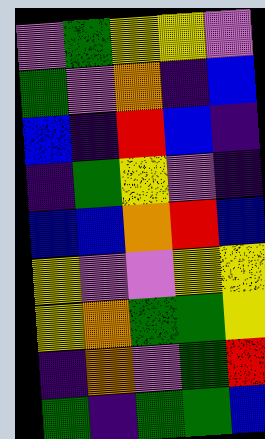[["violet", "green", "yellow", "yellow", "violet"], ["green", "violet", "orange", "indigo", "blue"], ["blue", "indigo", "red", "blue", "indigo"], ["indigo", "green", "yellow", "violet", "indigo"], ["blue", "blue", "orange", "red", "blue"], ["yellow", "violet", "violet", "yellow", "yellow"], ["yellow", "orange", "green", "green", "yellow"], ["indigo", "orange", "violet", "green", "red"], ["green", "indigo", "green", "green", "blue"]]